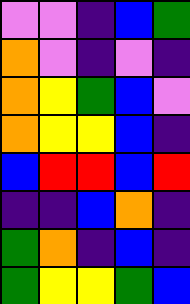[["violet", "violet", "indigo", "blue", "green"], ["orange", "violet", "indigo", "violet", "indigo"], ["orange", "yellow", "green", "blue", "violet"], ["orange", "yellow", "yellow", "blue", "indigo"], ["blue", "red", "red", "blue", "red"], ["indigo", "indigo", "blue", "orange", "indigo"], ["green", "orange", "indigo", "blue", "indigo"], ["green", "yellow", "yellow", "green", "blue"]]